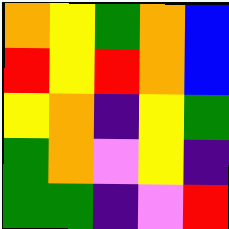[["orange", "yellow", "green", "orange", "blue"], ["red", "yellow", "red", "orange", "blue"], ["yellow", "orange", "indigo", "yellow", "green"], ["green", "orange", "violet", "yellow", "indigo"], ["green", "green", "indigo", "violet", "red"]]